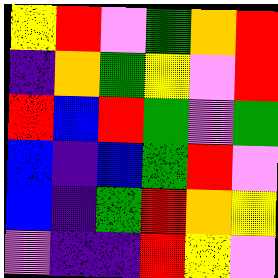[["yellow", "red", "violet", "green", "orange", "red"], ["indigo", "orange", "green", "yellow", "violet", "red"], ["red", "blue", "red", "green", "violet", "green"], ["blue", "indigo", "blue", "green", "red", "violet"], ["blue", "indigo", "green", "red", "orange", "yellow"], ["violet", "indigo", "indigo", "red", "yellow", "violet"]]